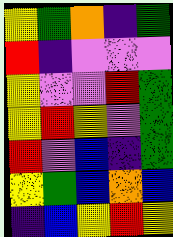[["yellow", "green", "orange", "indigo", "green"], ["red", "indigo", "violet", "violet", "violet"], ["yellow", "violet", "violet", "red", "green"], ["yellow", "red", "yellow", "violet", "green"], ["red", "violet", "blue", "indigo", "green"], ["yellow", "green", "blue", "orange", "blue"], ["indigo", "blue", "yellow", "red", "yellow"]]